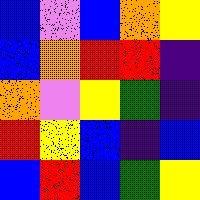[["blue", "violet", "blue", "orange", "yellow"], ["blue", "orange", "red", "red", "indigo"], ["orange", "violet", "yellow", "green", "indigo"], ["red", "yellow", "blue", "indigo", "blue"], ["blue", "red", "blue", "green", "yellow"]]